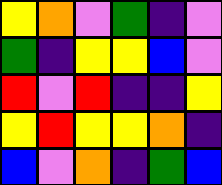[["yellow", "orange", "violet", "green", "indigo", "violet"], ["green", "indigo", "yellow", "yellow", "blue", "violet"], ["red", "violet", "red", "indigo", "indigo", "yellow"], ["yellow", "red", "yellow", "yellow", "orange", "indigo"], ["blue", "violet", "orange", "indigo", "green", "blue"]]